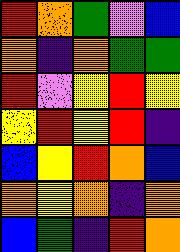[["red", "orange", "green", "violet", "blue"], ["orange", "indigo", "orange", "green", "green"], ["red", "violet", "yellow", "red", "yellow"], ["yellow", "red", "yellow", "red", "indigo"], ["blue", "yellow", "red", "orange", "blue"], ["orange", "yellow", "orange", "indigo", "orange"], ["blue", "green", "indigo", "red", "orange"]]